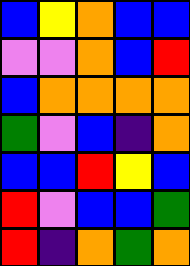[["blue", "yellow", "orange", "blue", "blue"], ["violet", "violet", "orange", "blue", "red"], ["blue", "orange", "orange", "orange", "orange"], ["green", "violet", "blue", "indigo", "orange"], ["blue", "blue", "red", "yellow", "blue"], ["red", "violet", "blue", "blue", "green"], ["red", "indigo", "orange", "green", "orange"]]